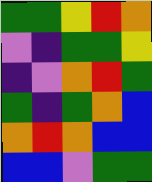[["green", "green", "yellow", "red", "orange"], ["violet", "indigo", "green", "green", "yellow"], ["indigo", "violet", "orange", "red", "green"], ["green", "indigo", "green", "orange", "blue"], ["orange", "red", "orange", "blue", "blue"], ["blue", "blue", "violet", "green", "green"]]